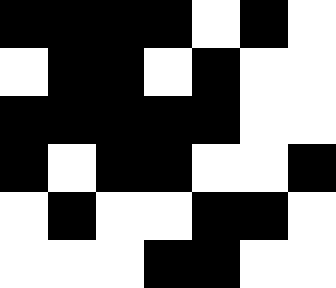[["black", "black", "black", "black", "white", "black", "white"], ["white", "black", "black", "white", "black", "white", "white"], ["black", "black", "black", "black", "black", "white", "white"], ["black", "white", "black", "black", "white", "white", "black"], ["white", "black", "white", "white", "black", "black", "white"], ["white", "white", "white", "black", "black", "white", "white"]]